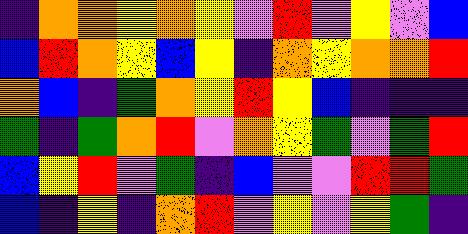[["indigo", "orange", "orange", "yellow", "orange", "yellow", "violet", "red", "violet", "yellow", "violet", "blue"], ["blue", "red", "orange", "yellow", "blue", "yellow", "indigo", "orange", "yellow", "orange", "orange", "red"], ["orange", "blue", "indigo", "green", "orange", "yellow", "red", "yellow", "blue", "indigo", "indigo", "indigo"], ["green", "indigo", "green", "orange", "red", "violet", "orange", "yellow", "green", "violet", "green", "red"], ["blue", "yellow", "red", "violet", "green", "indigo", "blue", "violet", "violet", "red", "red", "green"], ["blue", "indigo", "yellow", "indigo", "orange", "red", "violet", "yellow", "violet", "yellow", "green", "indigo"]]